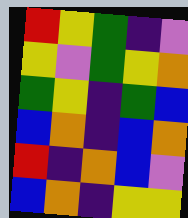[["red", "yellow", "green", "indigo", "violet"], ["yellow", "violet", "green", "yellow", "orange"], ["green", "yellow", "indigo", "green", "blue"], ["blue", "orange", "indigo", "blue", "orange"], ["red", "indigo", "orange", "blue", "violet"], ["blue", "orange", "indigo", "yellow", "yellow"]]